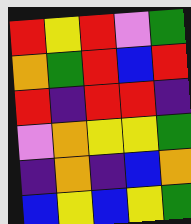[["red", "yellow", "red", "violet", "green"], ["orange", "green", "red", "blue", "red"], ["red", "indigo", "red", "red", "indigo"], ["violet", "orange", "yellow", "yellow", "green"], ["indigo", "orange", "indigo", "blue", "orange"], ["blue", "yellow", "blue", "yellow", "green"]]